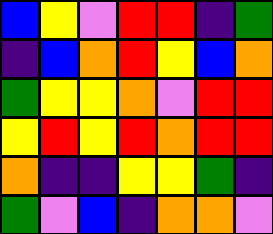[["blue", "yellow", "violet", "red", "red", "indigo", "green"], ["indigo", "blue", "orange", "red", "yellow", "blue", "orange"], ["green", "yellow", "yellow", "orange", "violet", "red", "red"], ["yellow", "red", "yellow", "red", "orange", "red", "red"], ["orange", "indigo", "indigo", "yellow", "yellow", "green", "indigo"], ["green", "violet", "blue", "indigo", "orange", "orange", "violet"]]